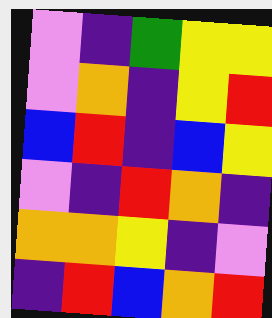[["violet", "indigo", "green", "yellow", "yellow"], ["violet", "orange", "indigo", "yellow", "red"], ["blue", "red", "indigo", "blue", "yellow"], ["violet", "indigo", "red", "orange", "indigo"], ["orange", "orange", "yellow", "indigo", "violet"], ["indigo", "red", "blue", "orange", "red"]]